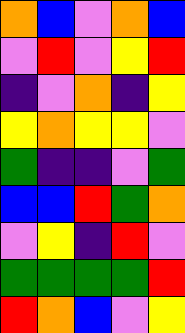[["orange", "blue", "violet", "orange", "blue"], ["violet", "red", "violet", "yellow", "red"], ["indigo", "violet", "orange", "indigo", "yellow"], ["yellow", "orange", "yellow", "yellow", "violet"], ["green", "indigo", "indigo", "violet", "green"], ["blue", "blue", "red", "green", "orange"], ["violet", "yellow", "indigo", "red", "violet"], ["green", "green", "green", "green", "red"], ["red", "orange", "blue", "violet", "yellow"]]